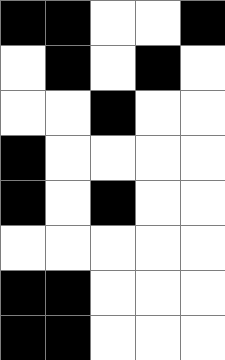[["black", "black", "white", "white", "black"], ["white", "black", "white", "black", "white"], ["white", "white", "black", "white", "white"], ["black", "white", "white", "white", "white"], ["black", "white", "black", "white", "white"], ["white", "white", "white", "white", "white"], ["black", "black", "white", "white", "white"], ["black", "black", "white", "white", "white"]]